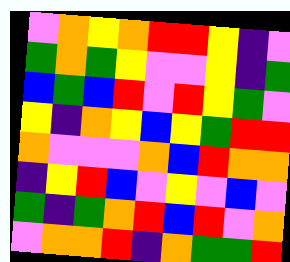[["violet", "orange", "yellow", "orange", "red", "red", "yellow", "indigo", "violet"], ["green", "orange", "green", "yellow", "violet", "violet", "yellow", "indigo", "green"], ["blue", "green", "blue", "red", "violet", "red", "yellow", "green", "violet"], ["yellow", "indigo", "orange", "yellow", "blue", "yellow", "green", "red", "red"], ["orange", "violet", "violet", "violet", "orange", "blue", "red", "orange", "orange"], ["indigo", "yellow", "red", "blue", "violet", "yellow", "violet", "blue", "violet"], ["green", "indigo", "green", "orange", "red", "blue", "red", "violet", "orange"], ["violet", "orange", "orange", "red", "indigo", "orange", "green", "green", "red"]]